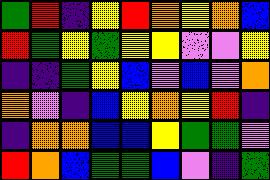[["green", "red", "indigo", "yellow", "red", "orange", "yellow", "orange", "blue"], ["red", "green", "yellow", "green", "yellow", "yellow", "violet", "violet", "yellow"], ["indigo", "indigo", "green", "yellow", "blue", "violet", "blue", "violet", "orange"], ["orange", "violet", "indigo", "blue", "yellow", "orange", "yellow", "red", "indigo"], ["indigo", "orange", "orange", "blue", "blue", "yellow", "green", "green", "violet"], ["red", "orange", "blue", "green", "green", "blue", "violet", "indigo", "green"]]